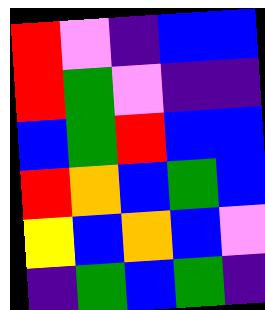[["red", "violet", "indigo", "blue", "blue"], ["red", "green", "violet", "indigo", "indigo"], ["blue", "green", "red", "blue", "blue"], ["red", "orange", "blue", "green", "blue"], ["yellow", "blue", "orange", "blue", "violet"], ["indigo", "green", "blue", "green", "indigo"]]